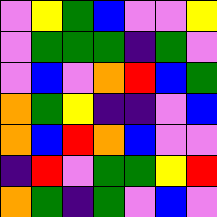[["violet", "yellow", "green", "blue", "violet", "violet", "yellow"], ["violet", "green", "green", "green", "indigo", "green", "violet"], ["violet", "blue", "violet", "orange", "red", "blue", "green"], ["orange", "green", "yellow", "indigo", "indigo", "violet", "blue"], ["orange", "blue", "red", "orange", "blue", "violet", "violet"], ["indigo", "red", "violet", "green", "green", "yellow", "red"], ["orange", "green", "indigo", "green", "violet", "blue", "violet"]]